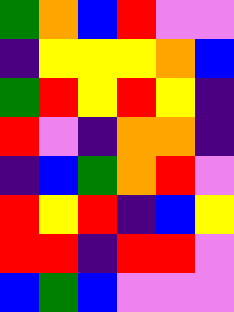[["green", "orange", "blue", "red", "violet", "violet"], ["indigo", "yellow", "yellow", "yellow", "orange", "blue"], ["green", "red", "yellow", "red", "yellow", "indigo"], ["red", "violet", "indigo", "orange", "orange", "indigo"], ["indigo", "blue", "green", "orange", "red", "violet"], ["red", "yellow", "red", "indigo", "blue", "yellow"], ["red", "red", "indigo", "red", "red", "violet"], ["blue", "green", "blue", "violet", "violet", "violet"]]